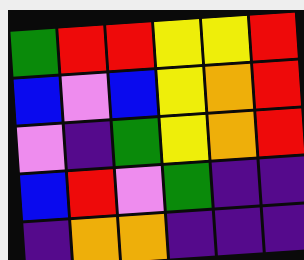[["green", "red", "red", "yellow", "yellow", "red"], ["blue", "violet", "blue", "yellow", "orange", "red"], ["violet", "indigo", "green", "yellow", "orange", "red"], ["blue", "red", "violet", "green", "indigo", "indigo"], ["indigo", "orange", "orange", "indigo", "indigo", "indigo"]]